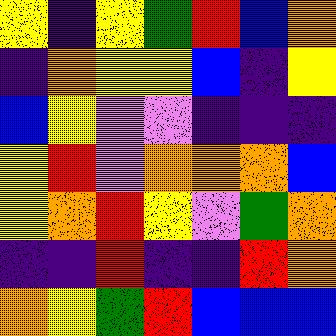[["yellow", "indigo", "yellow", "green", "red", "blue", "orange"], ["indigo", "orange", "yellow", "yellow", "blue", "indigo", "yellow"], ["blue", "yellow", "violet", "violet", "indigo", "indigo", "indigo"], ["yellow", "red", "violet", "orange", "orange", "orange", "blue"], ["yellow", "orange", "red", "yellow", "violet", "green", "orange"], ["indigo", "indigo", "red", "indigo", "indigo", "red", "orange"], ["orange", "yellow", "green", "red", "blue", "blue", "blue"]]